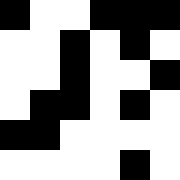[["black", "white", "white", "black", "black", "black"], ["white", "white", "black", "white", "black", "white"], ["white", "white", "black", "white", "white", "black"], ["white", "black", "black", "white", "black", "white"], ["black", "black", "white", "white", "white", "white"], ["white", "white", "white", "white", "black", "white"]]